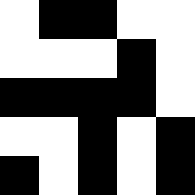[["white", "black", "black", "white", "white"], ["white", "white", "white", "black", "white"], ["black", "black", "black", "black", "white"], ["white", "white", "black", "white", "black"], ["black", "white", "black", "white", "black"]]